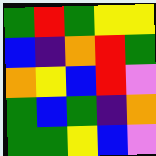[["green", "red", "green", "yellow", "yellow"], ["blue", "indigo", "orange", "red", "green"], ["orange", "yellow", "blue", "red", "violet"], ["green", "blue", "green", "indigo", "orange"], ["green", "green", "yellow", "blue", "violet"]]